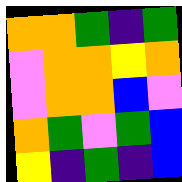[["orange", "orange", "green", "indigo", "green"], ["violet", "orange", "orange", "yellow", "orange"], ["violet", "orange", "orange", "blue", "violet"], ["orange", "green", "violet", "green", "blue"], ["yellow", "indigo", "green", "indigo", "blue"]]